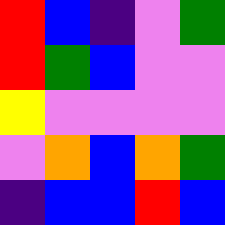[["red", "blue", "indigo", "violet", "green"], ["red", "green", "blue", "violet", "violet"], ["yellow", "violet", "violet", "violet", "violet"], ["violet", "orange", "blue", "orange", "green"], ["indigo", "blue", "blue", "red", "blue"]]